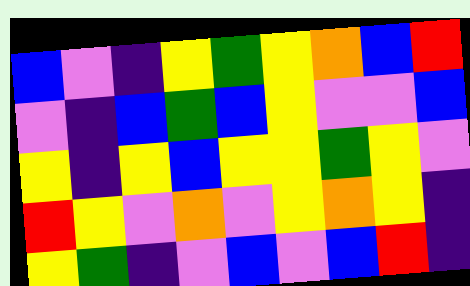[["blue", "violet", "indigo", "yellow", "green", "yellow", "orange", "blue", "red"], ["violet", "indigo", "blue", "green", "blue", "yellow", "violet", "violet", "blue"], ["yellow", "indigo", "yellow", "blue", "yellow", "yellow", "green", "yellow", "violet"], ["red", "yellow", "violet", "orange", "violet", "yellow", "orange", "yellow", "indigo"], ["yellow", "green", "indigo", "violet", "blue", "violet", "blue", "red", "indigo"]]